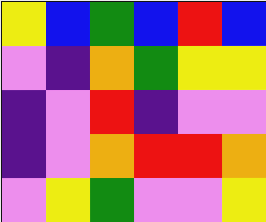[["yellow", "blue", "green", "blue", "red", "blue"], ["violet", "indigo", "orange", "green", "yellow", "yellow"], ["indigo", "violet", "red", "indigo", "violet", "violet"], ["indigo", "violet", "orange", "red", "red", "orange"], ["violet", "yellow", "green", "violet", "violet", "yellow"]]